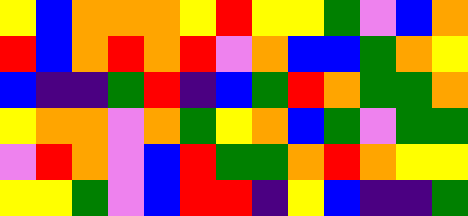[["yellow", "blue", "orange", "orange", "orange", "yellow", "red", "yellow", "yellow", "green", "violet", "blue", "orange"], ["red", "blue", "orange", "red", "orange", "red", "violet", "orange", "blue", "blue", "green", "orange", "yellow"], ["blue", "indigo", "indigo", "green", "red", "indigo", "blue", "green", "red", "orange", "green", "green", "orange"], ["yellow", "orange", "orange", "violet", "orange", "green", "yellow", "orange", "blue", "green", "violet", "green", "green"], ["violet", "red", "orange", "violet", "blue", "red", "green", "green", "orange", "red", "orange", "yellow", "yellow"], ["yellow", "yellow", "green", "violet", "blue", "red", "red", "indigo", "yellow", "blue", "indigo", "indigo", "green"]]